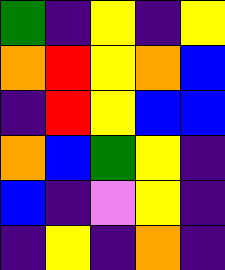[["green", "indigo", "yellow", "indigo", "yellow"], ["orange", "red", "yellow", "orange", "blue"], ["indigo", "red", "yellow", "blue", "blue"], ["orange", "blue", "green", "yellow", "indigo"], ["blue", "indigo", "violet", "yellow", "indigo"], ["indigo", "yellow", "indigo", "orange", "indigo"]]